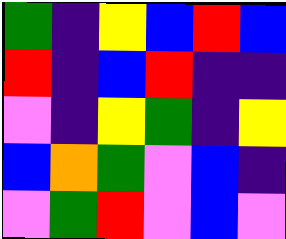[["green", "indigo", "yellow", "blue", "red", "blue"], ["red", "indigo", "blue", "red", "indigo", "indigo"], ["violet", "indigo", "yellow", "green", "indigo", "yellow"], ["blue", "orange", "green", "violet", "blue", "indigo"], ["violet", "green", "red", "violet", "blue", "violet"]]